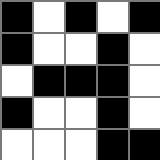[["black", "white", "black", "white", "black"], ["black", "white", "white", "black", "white"], ["white", "black", "black", "black", "white"], ["black", "white", "white", "black", "white"], ["white", "white", "white", "black", "black"]]